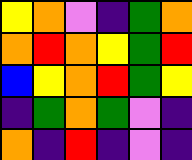[["yellow", "orange", "violet", "indigo", "green", "orange"], ["orange", "red", "orange", "yellow", "green", "red"], ["blue", "yellow", "orange", "red", "green", "yellow"], ["indigo", "green", "orange", "green", "violet", "indigo"], ["orange", "indigo", "red", "indigo", "violet", "indigo"]]